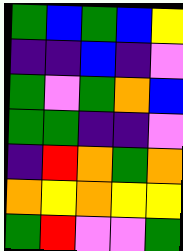[["green", "blue", "green", "blue", "yellow"], ["indigo", "indigo", "blue", "indigo", "violet"], ["green", "violet", "green", "orange", "blue"], ["green", "green", "indigo", "indigo", "violet"], ["indigo", "red", "orange", "green", "orange"], ["orange", "yellow", "orange", "yellow", "yellow"], ["green", "red", "violet", "violet", "green"]]